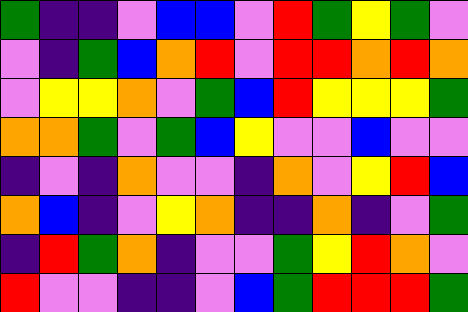[["green", "indigo", "indigo", "violet", "blue", "blue", "violet", "red", "green", "yellow", "green", "violet"], ["violet", "indigo", "green", "blue", "orange", "red", "violet", "red", "red", "orange", "red", "orange"], ["violet", "yellow", "yellow", "orange", "violet", "green", "blue", "red", "yellow", "yellow", "yellow", "green"], ["orange", "orange", "green", "violet", "green", "blue", "yellow", "violet", "violet", "blue", "violet", "violet"], ["indigo", "violet", "indigo", "orange", "violet", "violet", "indigo", "orange", "violet", "yellow", "red", "blue"], ["orange", "blue", "indigo", "violet", "yellow", "orange", "indigo", "indigo", "orange", "indigo", "violet", "green"], ["indigo", "red", "green", "orange", "indigo", "violet", "violet", "green", "yellow", "red", "orange", "violet"], ["red", "violet", "violet", "indigo", "indigo", "violet", "blue", "green", "red", "red", "red", "green"]]